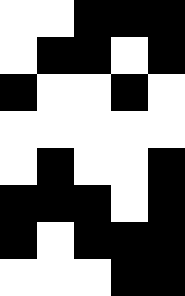[["white", "white", "black", "black", "black"], ["white", "black", "black", "white", "black"], ["black", "white", "white", "black", "white"], ["white", "white", "white", "white", "white"], ["white", "black", "white", "white", "black"], ["black", "black", "black", "white", "black"], ["black", "white", "black", "black", "black"], ["white", "white", "white", "black", "black"]]